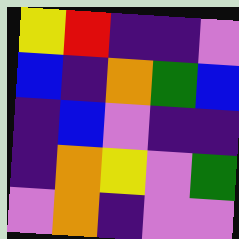[["yellow", "red", "indigo", "indigo", "violet"], ["blue", "indigo", "orange", "green", "blue"], ["indigo", "blue", "violet", "indigo", "indigo"], ["indigo", "orange", "yellow", "violet", "green"], ["violet", "orange", "indigo", "violet", "violet"]]